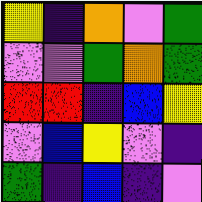[["yellow", "indigo", "orange", "violet", "green"], ["violet", "violet", "green", "orange", "green"], ["red", "red", "indigo", "blue", "yellow"], ["violet", "blue", "yellow", "violet", "indigo"], ["green", "indigo", "blue", "indigo", "violet"]]